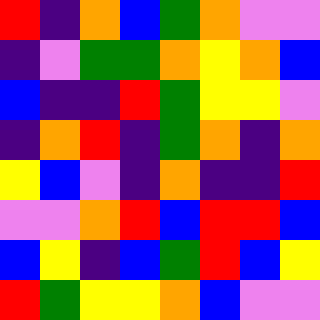[["red", "indigo", "orange", "blue", "green", "orange", "violet", "violet"], ["indigo", "violet", "green", "green", "orange", "yellow", "orange", "blue"], ["blue", "indigo", "indigo", "red", "green", "yellow", "yellow", "violet"], ["indigo", "orange", "red", "indigo", "green", "orange", "indigo", "orange"], ["yellow", "blue", "violet", "indigo", "orange", "indigo", "indigo", "red"], ["violet", "violet", "orange", "red", "blue", "red", "red", "blue"], ["blue", "yellow", "indigo", "blue", "green", "red", "blue", "yellow"], ["red", "green", "yellow", "yellow", "orange", "blue", "violet", "violet"]]